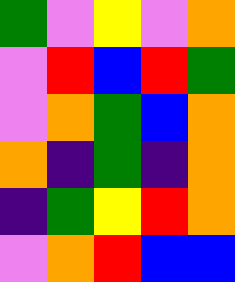[["green", "violet", "yellow", "violet", "orange"], ["violet", "red", "blue", "red", "green"], ["violet", "orange", "green", "blue", "orange"], ["orange", "indigo", "green", "indigo", "orange"], ["indigo", "green", "yellow", "red", "orange"], ["violet", "orange", "red", "blue", "blue"]]